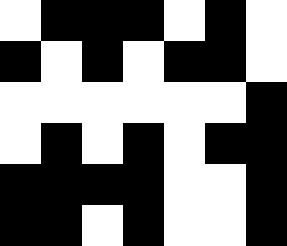[["white", "black", "black", "black", "white", "black", "white"], ["black", "white", "black", "white", "black", "black", "white"], ["white", "white", "white", "white", "white", "white", "black"], ["white", "black", "white", "black", "white", "black", "black"], ["black", "black", "black", "black", "white", "white", "black"], ["black", "black", "white", "black", "white", "white", "black"]]